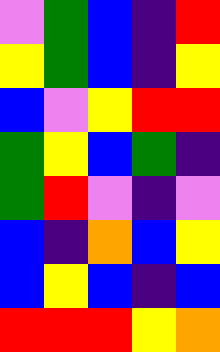[["violet", "green", "blue", "indigo", "red"], ["yellow", "green", "blue", "indigo", "yellow"], ["blue", "violet", "yellow", "red", "red"], ["green", "yellow", "blue", "green", "indigo"], ["green", "red", "violet", "indigo", "violet"], ["blue", "indigo", "orange", "blue", "yellow"], ["blue", "yellow", "blue", "indigo", "blue"], ["red", "red", "red", "yellow", "orange"]]